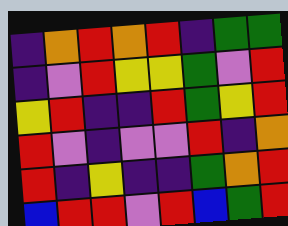[["indigo", "orange", "red", "orange", "red", "indigo", "green", "green"], ["indigo", "violet", "red", "yellow", "yellow", "green", "violet", "red"], ["yellow", "red", "indigo", "indigo", "red", "green", "yellow", "red"], ["red", "violet", "indigo", "violet", "violet", "red", "indigo", "orange"], ["red", "indigo", "yellow", "indigo", "indigo", "green", "orange", "red"], ["blue", "red", "red", "violet", "red", "blue", "green", "red"]]